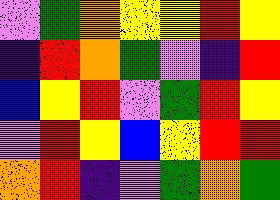[["violet", "green", "orange", "yellow", "yellow", "red", "yellow"], ["indigo", "red", "orange", "green", "violet", "indigo", "red"], ["blue", "yellow", "red", "violet", "green", "red", "yellow"], ["violet", "red", "yellow", "blue", "yellow", "red", "red"], ["orange", "red", "indigo", "violet", "green", "orange", "green"]]